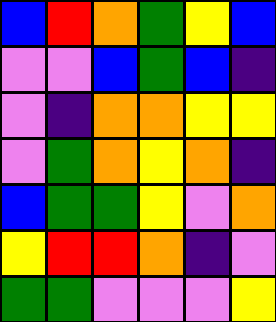[["blue", "red", "orange", "green", "yellow", "blue"], ["violet", "violet", "blue", "green", "blue", "indigo"], ["violet", "indigo", "orange", "orange", "yellow", "yellow"], ["violet", "green", "orange", "yellow", "orange", "indigo"], ["blue", "green", "green", "yellow", "violet", "orange"], ["yellow", "red", "red", "orange", "indigo", "violet"], ["green", "green", "violet", "violet", "violet", "yellow"]]